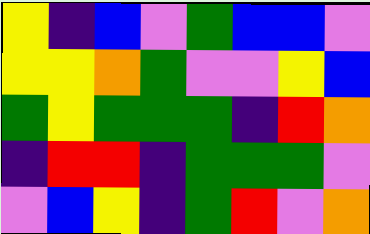[["yellow", "indigo", "blue", "violet", "green", "blue", "blue", "violet"], ["yellow", "yellow", "orange", "green", "violet", "violet", "yellow", "blue"], ["green", "yellow", "green", "green", "green", "indigo", "red", "orange"], ["indigo", "red", "red", "indigo", "green", "green", "green", "violet"], ["violet", "blue", "yellow", "indigo", "green", "red", "violet", "orange"]]